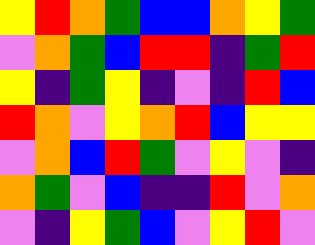[["yellow", "red", "orange", "green", "blue", "blue", "orange", "yellow", "green"], ["violet", "orange", "green", "blue", "red", "red", "indigo", "green", "red"], ["yellow", "indigo", "green", "yellow", "indigo", "violet", "indigo", "red", "blue"], ["red", "orange", "violet", "yellow", "orange", "red", "blue", "yellow", "yellow"], ["violet", "orange", "blue", "red", "green", "violet", "yellow", "violet", "indigo"], ["orange", "green", "violet", "blue", "indigo", "indigo", "red", "violet", "orange"], ["violet", "indigo", "yellow", "green", "blue", "violet", "yellow", "red", "violet"]]